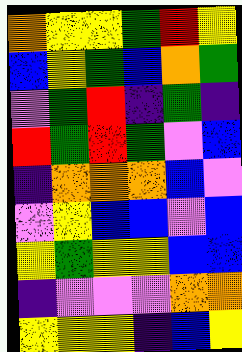[["orange", "yellow", "yellow", "green", "red", "yellow"], ["blue", "yellow", "green", "blue", "orange", "green"], ["violet", "green", "red", "indigo", "green", "indigo"], ["red", "green", "red", "green", "violet", "blue"], ["indigo", "orange", "orange", "orange", "blue", "violet"], ["violet", "yellow", "blue", "blue", "violet", "blue"], ["yellow", "green", "yellow", "yellow", "blue", "blue"], ["indigo", "violet", "violet", "violet", "orange", "orange"], ["yellow", "yellow", "yellow", "indigo", "blue", "yellow"]]